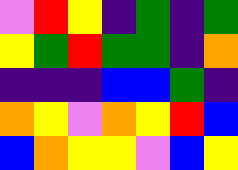[["violet", "red", "yellow", "indigo", "green", "indigo", "green"], ["yellow", "green", "red", "green", "green", "indigo", "orange"], ["indigo", "indigo", "indigo", "blue", "blue", "green", "indigo"], ["orange", "yellow", "violet", "orange", "yellow", "red", "blue"], ["blue", "orange", "yellow", "yellow", "violet", "blue", "yellow"]]